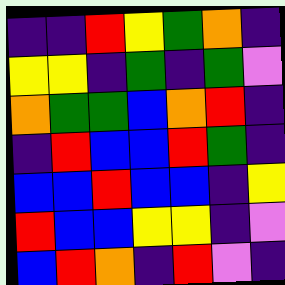[["indigo", "indigo", "red", "yellow", "green", "orange", "indigo"], ["yellow", "yellow", "indigo", "green", "indigo", "green", "violet"], ["orange", "green", "green", "blue", "orange", "red", "indigo"], ["indigo", "red", "blue", "blue", "red", "green", "indigo"], ["blue", "blue", "red", "blue", "blue", "indigo", "yellow"], ["red", "blue", "blue", "yellow", "yellow", "indigo", "violet"], ["blue", "red", "orange", "indigo", "red", "violet", "indigo"]]